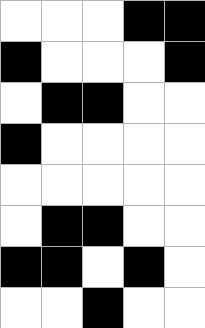[["white", "white", "white", "black", "black"], ["black", "white", "white", "white", "black"], ["white", "black", "black", "white", "white"], ["black", "white", "white", "white", "white"], ["white", "white", "white", "white", "white"], ["white", "black", "black", "white", "white"], ["black", "black", "white", "black", "white"], ["white", "white", "black", "white", "white"]]